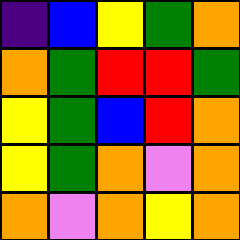[["indigo", "blue", "yellow", "green", "orange"], ["orange", "green", "red", "red", "green"], ["yellow", "green", "blue", "red", "orange"], ["yellow", "green", "orange", "violet", "orange"], ["orange", "violet", "orange", "yellow", "orange"]]